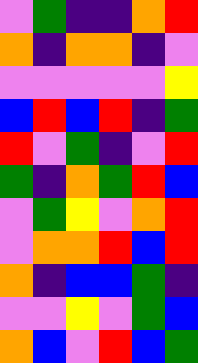[["violet", "green", "indigo", "indigo", "orange", "red"], ["orange", "indigo", "orange", "orange", "indigo", "violet"], ["violet", "violet", "violet", "violet", "violet", "yellow"], ["blue", "red", "blue", "red", "indigo", "green"], ["red", "violet", "green", "indigo", "violet", "red"], ["green", "indigo", "orange", "green", "red", "blue"], ["violet", "green", "yellow", "violet", "orange", "red"], ["violet", "orange", "orange", "red", "blue", "red"], ["orange", "indigo", "blue", "blue", "green", "indigo"], ["violet", "violet", "yellow", "violet", "green", "blue"], ["orange", "blue", "violet", "red", "blue", "green"]]